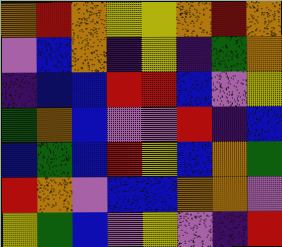[["orange", "red", "orange", "yellow", "yellow", "orange", "red", "orange"], ["violet", "blue", "orange", "indigo", "yellow", "indigo", "green", "orange"], ["indigo", "blue", "blue", "red", "red", "blue", "violet", "yellow"], ["green", "orange", "blue", "violet", "violet", "red", "indigo", "blue"], ["blue", "green", "blue", "red", "yellow", "blue", "orange", "green"], ["red", "orange", "violet", "blue", "blue", "orange", "orange", "violet"], ["yellow", "green", "blue", "violet", "yellow", "violet", "indigo", "red"]]